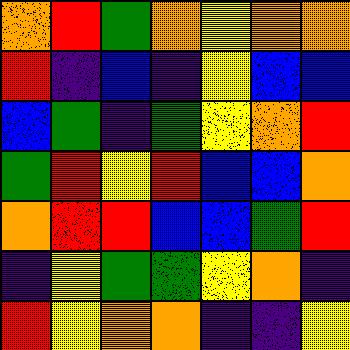[["orange", "red", "green", "orange", "yellow", "orange", "orange"], ["red", "indigo", "blue", "indigo", "yellow", "blue", "blue"], ["blue", "green", "indigo", "green", "yellow", "orange", "red"], ["green", "red", "yellow", "red", "blue", "blue", "orange"], ["orange", "red", "red", "blue", "blue", "green", "red"], ["indigo", "yellow", "green", "green", "yellow", "orange", "indigo"], ["red", "yellow", "orange", "orange", "indigo", "indigo", "yellow"]]